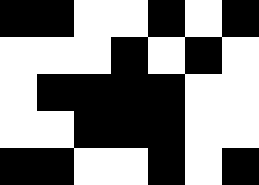[["black", "black", "white", "white", "black", "white", "black"], ["white", "white", "white", "black", "white", "black", "white"], ["white", "black", "black", "black", "black", "white", "white"], ["white", "white", "black", "black", "black", "white", "white"], ["black", "black", "white", "white", "black", "white", "black"]]